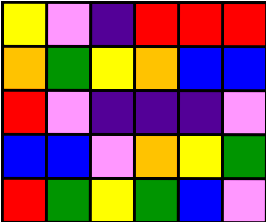[["yellow", "violet", "indigo", "red", "red", "red"], ["orange", "green", "yellow", "orange", "blue", "blue"], ["red", "violet", "indigo", "indigo", "indigo", "violet"], ["blue", "blue", "violet", "orange", "yellow", "green"], ["red", "green", "yellow", "green", "blue", "violet"]]